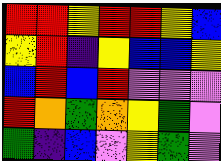[["red", "red", "yellow", "red", "red", "yellow", "blue"], ["yellow", "red", "indigo", "yellow", "blue", "blue", "yellow"], ["blue", "red", "blue", "red", "violet", "violet", "violet"], ["red", "orange", "green", "orange", "yellow", "green", "violet"], ["green", "indigo", "blue", "violet", "yellow", "green", "violet"]]